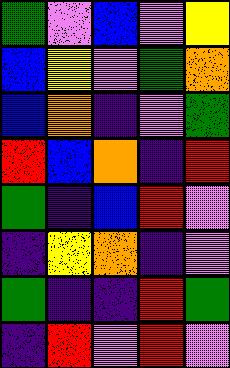[["green", "violet", "blue", "violet", "yellow"], ["blue", "yellow", "violet", "green", "orange"], ["blue", "orange", "indigo", "violet", "green"], ["red", "blue", "orange", "indigo", "red"], ["green", "indigo", "blue", "red", "violet"], ["indigo", "yellow", "orange", "indigo", "violet"], ["green", "indigo", "indigo", "red", "green"], ["indigo", "red", "violet", "red", "violet"]]